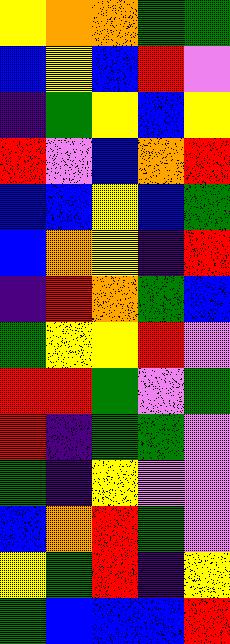[["yellow", "orange", "orange", "green", "green"], ["blue", "yellow", "blue", "red", "violet"], ["indigo", "green", "yellow", "blue", "yellow"], ["red", "violet", "blue", "orange", "red"], ["blue", "blue", "yellow", "blue", "green"], ["blue", "orange", "yellow", "indigo", "red"], ["indigo", "red", "orange", "green", "blue"], ["green", "yellow", "yellow", "red", "violet"], ["red", "red", "green", "violet", "green"], ["red", "indigo", "green", "green", "violet"], ["green", "indigo", "yellow", "violet", "violet"], ["blue", "orange", "red", "green", "violet"], ["yellow", "green", "red", "indigo", "yellow"], ["green", "blue", "blue", "blue", "red"]]